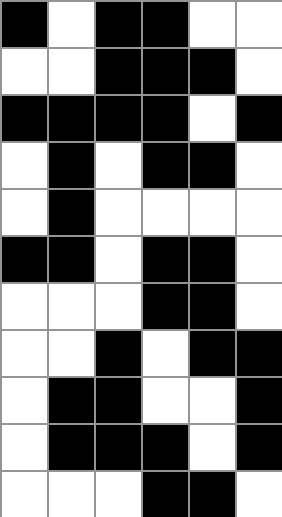[["black", "white", "black", "black", "white", "white"], ["white", "white", "black", "black", "black", "white"], ["black", "black", "black", "black", "white", "black"], ["white", "black", "white", "black", "black", "white"], ["white", "black", "white", "white", "white", "white"], ["black", "black", "white", "black", "black", "white"], ["white", "white", "white", "black", "black", "white"], ["white", "white", "black", "white", "black", "black"], ["white", "black", "black", "white", "white", "black"], ["white", "black", "black", "black", "white", "black"], ["white", "white", "white", "black", "black", "white"]]